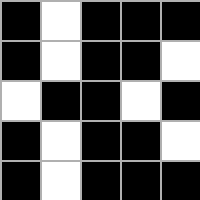[["black", "white", "black", "black", "black"], ["black", "white", "black", "black", "white"], ["white", "black", "black", "white", "black"], ["black", "white", "black", "black", "white"], ["black", "white", "black", "black", "black"]]